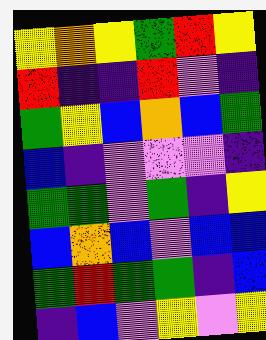[["yellow", "orange", "yellow", "green", "red", "yellow"], ["red", "indigo", "indigo", "red", "violet", "indigo"], ["green", "yellow", "blue", "orange", "blue", "green"], ["blue", "indigo", "violet", "violet", "violet", "indigo"], ["green", "green", "violet", "green", "indigo", "yellow"], ["blue", "orange", "blue", "violet", "blue", "blue"], ["green", "red", "green", "green", "indigo", "blue"], ["indigo", "blue", "violet", "yellow", "violet", "yellow"]]